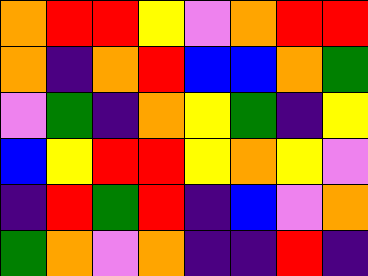[["orange", "red", "red", "yellow", "violet", "orange", "red", "red"], ["orange", "indigo", "orange", "red", "blue", "blue", "orange", "green"], ["violet", "green", "indigo", "orange", "yellow", "green", "indigo", "yellow"], ["blue", "yellow", "red", "red", "yellow", "orange", "yellow", "violet"], ["indigo", "red", "green", "red", "indigo", "blue", "violet", "orange"], ["green", "orange", "violet", "orange", "indigo", "indigo", "red", "indigo"]]